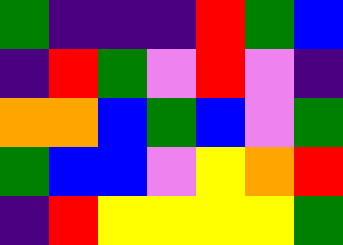[["green", "indigo", "indigo", "indigo", "red", "green", "blue"], ["indigo", "red", "green", "violet", "red", "violet", "indigo"], ["orange", "orange", "blue", "green", "blue", "violet", "green"], ["green", "blue", "blue", "violet", "yellow", "orange", "red"], ["indigo", "red", "yellow", "yellow", "yellow", "yellow", "green"]]